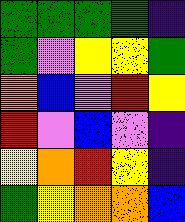[["green", "green", "green", "green", "indigo"], ["green", "violet", "yellow", "yellow", "green"], ["orange", "blue", "violet", "red", "yellow"], ["red", "violet", "blue", "violet", "indigo"], ["yellow", "orange", "red", "yellow", "indigo"], ["green", "yellow", "orange", "orange", "blue"]]